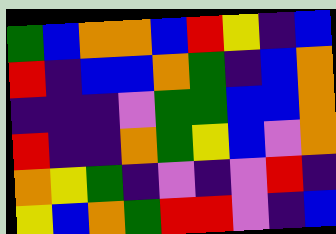[["green", "blue", "orange", "orange", "blue", "red", "yellow", "indigo", "blue"], ["red", "indigo", "blue", "blue", "orange", "green", "indigo", "blue", "orange"], ["indigo", "indigo", "indigo", "violet", "green", "green", "blue", "blue", "orange"], ["red", "indigo", "indigo", "orange", "green", "yellow", "blue", "violet", "orange"], ["orange", "yellow", "green", "indigo", "violet", "indigo", "violet", "red", "indigo"], ["yellow", "blue", "orange", "green", "red", "red", "violet", "indigo", "blue"]]